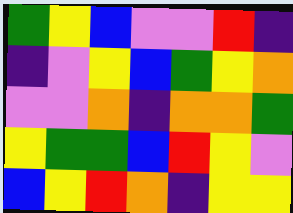[["green", "yellow", "blue", "violet", "violet", "red", "indigo"], ["indigo", "violet", "yellow", "blue", "green", "yellow", "orange"], ["violet", "violet", "orange", "indigo", "orange", "orange", "green"], ["yellow", "green", "green", "blue", "red", "yellow", "violet"], ["blue", "yellow", "red", "orange", "indigo", "yellow", "yellow"]]